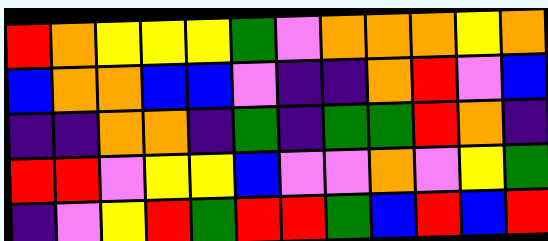[["red", "orange", "yellow", "yellow", "yellow", "green", "violet", "orange", "orange", "orange", "yellow", "orange"], ["blue", "orange", "orange", "blue", "blue", "violet", "indigo", "indigo", "orange", "red", "violet", "blue"], ["indigo", "indigo", "orange", "orange", "indigo", "green", "indigo", "green", "green", "red", "orange", "indigo"], ["red", "red", "violet", "yellow", "yellow", "blue", "violet", "violet", "orange", "violet", "yellow", "green"], ["indigo", "violet", "yellow", "red", "green", "red", "red", "green", "blue", "red", "blue", "red"]]